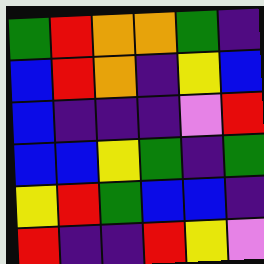[["green", "red", "orange", "orange", "green", "indigo"], ["blue", "red", "orange", "indigo", "yellow", "blue"], ["blue", "indigo", "indigo", "indigo", "violet", "red"], ["blue", "blue", "yellow", "green", "indigo", "green"], ["yellow", "red", "green", "blue", "blue", "indigo"], ["red", "indigo", "indigo", "red", "yellow", "violet"]]